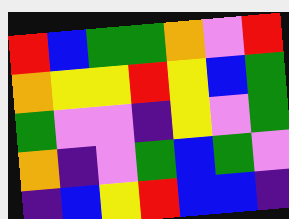[["red", "blue", "green", "green", "orange", "violet", "red"], ["orange", "yellow", "yellow", "red", "yellow", "blue", "green"], ["green", "violet", "violet", "indigo", "yellow", "violet", "green"], ["orange", "indigo", "violet", "green", "blue", "green", "violet"], ["indigo", "blue", "yellow", "red", "blue", "blue", "indigo"]]